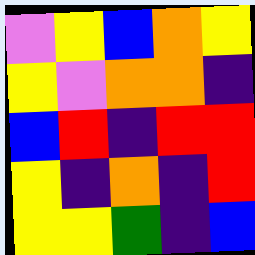[["violet", "yellow", "blue", "orange", "yellow"], ["yellow", "violet", "orange", "orange", "indigo"], ["blue", "red", "indigo", "red", "red"], ["yellow", "indigo", "orange", "indigo", "red"], ["yellow", "yellow", "green", "indigo", "blue"]]